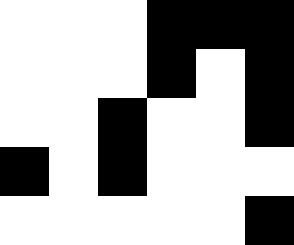[["white", "white", "white", "black", "black", "black"], ["white", "white", "white", "black", "white", "black"], ["white", "white", "black", "white", "white", "black"], ["black", "white", "black", "white", "white", "white"], ["white", "white", "white", "white", "white", "black"]]